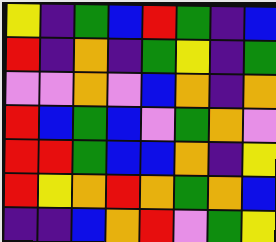[["yellow", "indigo", "green", "blue", "red", "green", "indigo", "blue"], ["red", "indigo", "orange", "indigo", "green", "yellow", "indigo", "green"], ["violet", "violet", "orange", "violet", "blue", "orange", "indigo", "orange"], ["red", "blue", "green", "blue", "violet", "green", "orange", "violet"], ["red", "red", "green", "blue", "blue", "orange", "indigo", "yellow"], ["red", "yellow", "orange", "red", "orange", "green", "orange", "blue"], ["indigo", "indigo", "blue", "orange", "red", "violet", "green", "yellow"]]